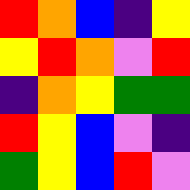[["red", "orange", "blue", "indigo", "yellow"], ["yellow", "red", "orange", "violet", "red"], ["indigo", "orange", "yellow", "green", "green"], ["red", "yellow", "blue", "violet", "indigo"], ["green", "yellow", "blue", "red", "violet"]]